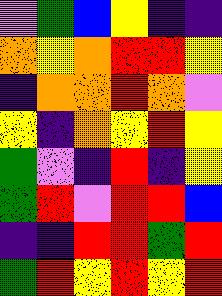[["violet", "green", "blue", "yellow", "indigo", "indigo"], ["orange", "yellow", "orange", "red", "red", "yellow"], ["indigo", "orange", "orange", "red", "orange", "violet"], ["yellow", "indigo", "orange", "yellow", "red", "yellow"], ["green", "violet", "indigo", "red", "indigo", "yellow"], ["green", "red", "violet", "red", "red", "blue"], ["indigo", "indigo", "red", "red", "green", "red"], ["green", "red", "yellow", "red", "yellow", "red"]]